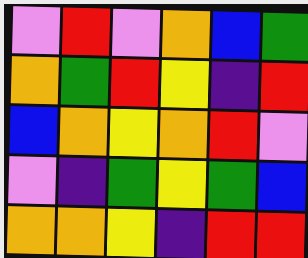[["violet", "red", "violet", "orange", "blue", "green"], ["orange", "green", "red", "yellow", "indigo", "red"], ["blue", "orange", "yellow", "orange", "red", "violet"], ["violet", "indigo", "green", "yellow", "green", "blue"], ["orange", "orange", "yellow", "indigo", "red", "red"]]